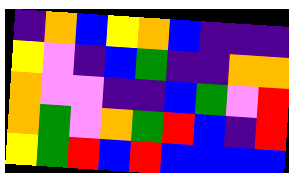[["indigo", "orange", "blue", "yellow", "orange", "blue", "indigo", "indigo", "indigo"], ["yellow", "violet", "indigo", "blue", "green", "indigo", "indigo", "orange", "orange"], ["orange", "violet", "violet", "indigo", "indigo", "blue", "green", "violet", "red"], ["orange", "green", "violet", "orange", "green", "red", "blue", "indigo", "red"], ["yellow", "green", "red", "blue", "red", "blue", "blue", "blue", "blue"]]